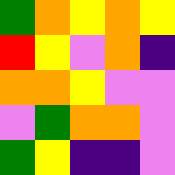[["green", "orange", "yellow", "orange", "yellow"], ["red", "yellow", "violet", "orange", "indigo"], ["orange", "orange", "yellow", "violet", "violet"], ["violet", "green", "orange", "orange", "violet"], ["green", "yellow", "indigo", "indigo", "violet"]]